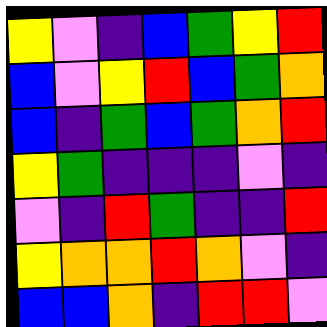[["yellow", "violet", "indigo", "blue", "green", "yellow", "red"], ["blue", "violet", "yellow", "red", "blue", "green", "orange"], ["blue", "indigo", "green", "blue", "green", "orange", "red"], ["yellow", "green", "indigo", "indigo", "indigo", "violet", "indigo"], ["violet", "indigo", "red", "green", "indigo", "indigo", "red"], ["yellow", "orange", "orange", "red", "orange", "violet", "indigo"], ["blue", "blue", "orange", "indigo", "red", "red", "violet"]]